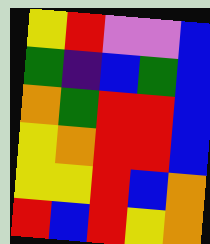[["yellow", "red", "violet", "violet", "blue"], ["green", "indigo", "blue", "green", "blue"], ["orange", "green", "red", "red", "blue"], ["yellow", "orange", "red", "red", "blue"], ["yellow", "yellow", "red", "blue", "orange"], ["red", "blue", "red", "yellow", "orange"]]